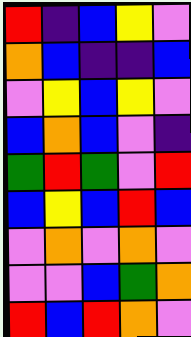[["red", "indigo", "blue", "yellow", "violet"], ["orange", "blue", "indigo", "indigo", "blue"], ["violet", "yellow", "blue", "yellow", "violet"], ["blue", "orange", "blue", "violet", "indigo"], ["green", "red", "green", "violet", "red"], ["blue", "yellow", "blue", "red", "blue"], ["violet", "orange", "violet", "orange", "violet"], ["violet", "violet", "blue", "green", "orange"], ["red", "blue", "red", "orange", "violet"]]